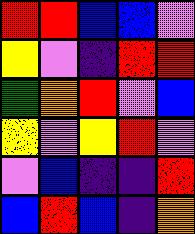[["red", "red", "blue", "blue", "violet"], ["yellow", "violet", "indigo", "red", "red"], ["green", "orange", "red", "violet", "blue"], ["yellow", "violet", "yellow", "red", "violet"], ["violet", "blue", "indigo", "indigo", "red"], ["blue", "red", "blue", "indigo", "orange"]]